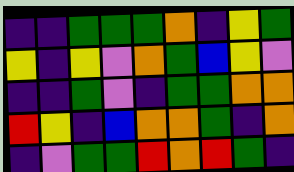[["indigo", "indigo", "green", "green", "green", "orange", "indigo", "yellow", "green"], ["yellow", "indigo", "yellow", "violet", "orange", "green", "blue", "yellow", "violet"], ["indigo", "indigo", "green", "violet", "indigo", "green", "green", "orange", "orange"], ["red", "yellow", "indigo", "blue", "orange", "orange", "green", "indigo", "orange"], ["indigo", "violet", "green", "green", "red", "orange", "red", "green", "indigo"]]